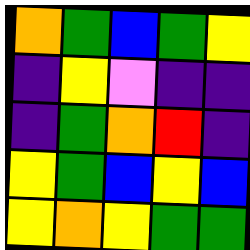[["orange", "green", "blue", "green", "yellow"], ["indigo", "yellow", "violet", "indigo", "indigo"], ["indigo", "green", "orange", "red", "indigo"], ["yellow", "green", "blue", "yellow", "blue"], ["yellow", "orange", "yellow", "green", "green"]]